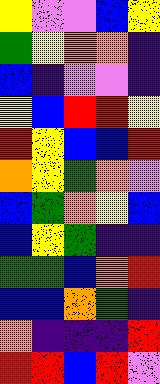[["yellow", "violet", "violet", "blue", "yellow"], ["green", "yellow", "orange", "orange", "indigo"], ["blue", "indigo", "violet", "violet", "indigo"], ["yellow", "blue", "red", "red", "yellow"], ["red", "yellow", "blue", "blue", "red"], ["orange", "yellow", "green", "orange", "violet"], ["blue", "green", "orange", "yellow", "blue"], ["blue", "yellow", "green", "indigo", "indigo"], ["green", "green", "blue", "orange", "red"], ["blue", "blue", "orange", "green", "indigo"], ["orange", "indigo", "indigo", "indigo", "red"], ["red", "red", "blue", "red", "violet"]]